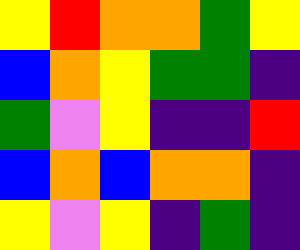[["yellow", "red", "orange", "orange", "green", "yellow"], ["blue", "orange", "yellow", "green", "green", "indigo"], ["green", "violet", "yellow", "indigo", "indigo", "red"], ["blue", "orange", "blue", "orange", "orange", "indigo"], ["yellow", "violet", "yellow", "indigo", "green", "indigo"]]